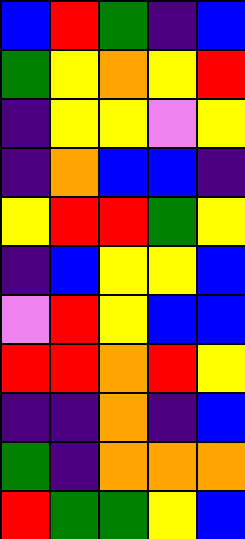[["blue", "red", "green", "indigo", "blue"], ["green", "yellow", "orange", "yellow", "red"], ["indigo", "yellow", "yellow", "violet", "yellow"], ["indigo", "orange", "blue", "blue", "indigo"], ["yellow", "red", "red", "green", "yellow"], ["indigo", "blue", "yellow", "yellow", "blue"], ["violet", "red", "yellow", "blue", "blue"], ["red", "red", "orange", "red", "yellow"], ["indigo", "indigo", "orange", "indigo", "blue"], ["green", "indigo", "orange", "orange", "orange"], ["red", "green", "green", "yellow", "blue"]]